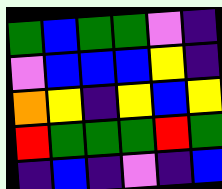[["green", "blue", "green", "green", "violet", "indigo"], ["violet", "blue", "blue", "blue", "yellow", "indigo"], ["orange", "yellow", "indigo", "yellow", "blue", "yellow"], ["red", "green", "green", "green", "red", "green"], ["indigo", "blue", "indigo", "violet", "indigo", "blue"]]